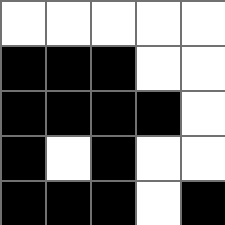[["white", "white", "white", "white", "white"], ["black", "black", "black", "white", "white"], ["black", "black", "black", "black", "white"], ["black", "white", "black", "white", "white"], ["black", "black", "black", "white", "black"]]